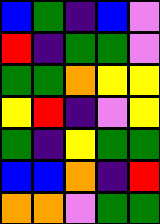[["blue", "green", "indigo", "blue", "violet"], ["red", "indigo", "green", "green", "violet"], ["green", "green", "orange", "yellow", "yellow"], ["yellow", "red", "indigo", "violet", "yellow"], ["green", "indigo", "yellow", "green", "green"], ["blue", "blue", "orange", "indigo", "red"], ["orange", "orange", "violet", "green", "green"]]